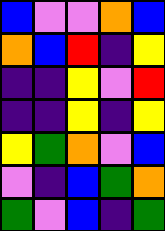[["blue", "violet", "violet", "orange", "blue"], ["orange", "blue", "red", "indigo", "yellow"], ["indigo", "indigo", "yellow", "violet", "red"], ["indigo", "indigo", "yellow", "indigo", "yellow"], ["yellow", "green", "orange", "violet", "blue"], ["violet", "indigo", "blue", "green", "orange"], ["green", "violet", "blue", "indigo", "green"]]